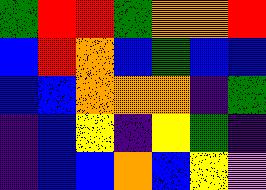[["green", "red", "red", "green", "orange", "orange", "red"], ["blue", "red", "orange", "blue", "green", "blue", "blue"], ["blue", "blue", "orange", "orange", "orange", "indigo", "green"], ["indigo", "blue", "yellow", "indigo", "yellow", "green", "indigo"], ["indigo", "blue", "blue", "orange", "blue", "yellow", "violet"]]